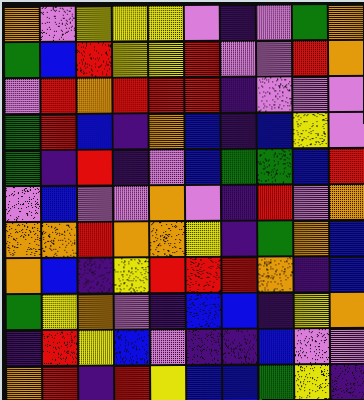[["orange", "violet", "yellow", "yellow", "yellow", "violet", "indigo", "violet", "green", "orange"], ["green", "blue", "red", "yellow", "yellow", "red", "violet", "violet", "red", "orange"], ["violet", "red", "orange", "red", "red", "red", "indigo", "violet", "violet", "violet"], ["green", "red", "blue", "indigo", "orange", "blue", "indigo", "blue", "yellow", "violet"], ["green", "indigo", "red", "indigo", "violet", "blue", "green", "green", "blue", "red"], ["violet", "blue", "violet", "violet", "orange", "violet", "indigo", "red", "violet", "orange"], ["orange", "orange", "red", "orange", "orange", "yellow", "indigo", "green", "orange", "blue"], ["orange", "blue", "indigo", "yellow", "red", "red", "red", "orange", "indigo", "blue"], ["green", "yellow", "orange", "violet", "indigo", "blue", "blue", "indigo", "yellow", "orange"], ["indigo", "red", "yellow", "blue", "violet", "indigo", "indigo", "blue", "violet", "violet"], ["orange", "red", "indigo", "red", "yellow", "blue", "blue", "green", "yellow", "indigo"]]